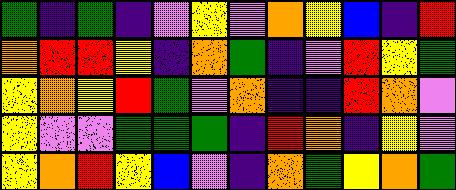[["green", "indigo", "green", "indigo", "violet", "yellow", "violet", "orange", "yellow", "blue", "indigo", "red"], ["orange", "red", "red", "yellow", "indigo", "orange", "green", "indigo", "violet", "red", "yellow", "green"], ["yellow", "orange", "yellow", "red", "green", "violet", "orange", "indigo", "indigo", "red", "orange", "violet"], ["yellow", "violet", "violet", "green", "green", "green", "indigo", "red", "orange", "indigo", "yellow", "violet"], ["yellow", "orange", "red", "yellow", "blue", "violet", "indigo", "orange", "green", "yellow", "orange", "green"]]